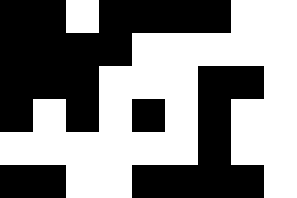[["black", "black", "white", "black", "black", "black", "black", "white", "white"], ["black", "black", "black", "black", "white", "white", "white", "white", "white"], ["black", "black", "black", "white", "white", "white", "black", "black", "white"], ["black", "white", "black", "white", "black", "white", "black", "white", "white"], ["white", "white", "white", "white", "white", "white", "black", "white", "white"], ["black", "black", "white", "white", "black", "black", "black", "black", "white"]]